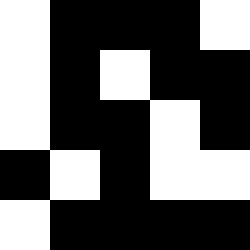[["white", "black", "black", "black", "white"], ["white", "black", "white", "black", "black"], ["white", "black", "black", "white", "black"], ["black", "white", "black", "white", "white"], ["white", "black", "black", "black", "black"]]